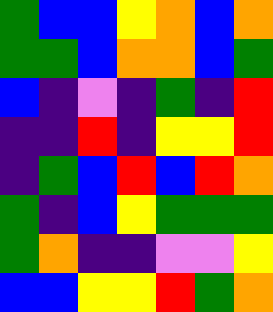[["green", "blue", "blue", "yellow", "orange", "blue", "orange"], ["green", "green", "blue", "orange", "orange", "blue", "green"], ["blue", "indigo", "violet", "indigo", "green", "indigo", "red"], ["indigo", "indigo", "red", "indigo", "yellow", "yellow", "red"], ["indigo", "green", "blue", "red", "blue", "red", "orange"], ["green", "indigo", "blue", "yellow", "green", "green", "green"], ["green", "orange", "indigo", "indigo", "violet", "violet", "yellow"], ["blue", "blue", "yellow", "yellow", "red", "green", "orange"]]